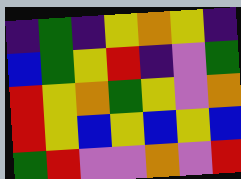[["indigo", "green", "indigo", "yellow", "orange", "yellow", "indigo"], ["blue", "green", "yellow", "red", "indigo", "violet", "green"], ["red", "yellow", "orange", "green", "yellow", "violet", "orange"], ["red", "yellow", "blue", "yellow", "blue", "yellow", "blue"], ["green", "red", "violet", "violet", "orange", "violet", "red"]]